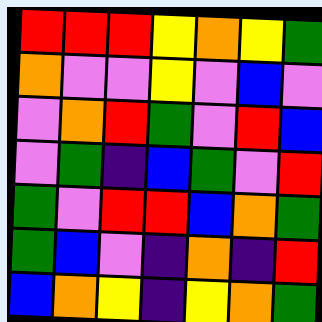[["red", "red", "red", "yellow", "orange", "yellow", "green"], ["orange", "violet", "violet", "yellow", "violet", "blue", "violet"], ["violet", "orange", "red", "green", "violet", "red", "blue"], ["violet", "green", "indigo", "blue", "green", "violet", "red"], ["green", "violet", "red", "red", "blue", "orange", "green"], ["green", "blue", "violet", "indigo", "orange", "indigo", "red"], ["blue", "orange", "yellow", "indigo", "yellow", "orange", "green"]]